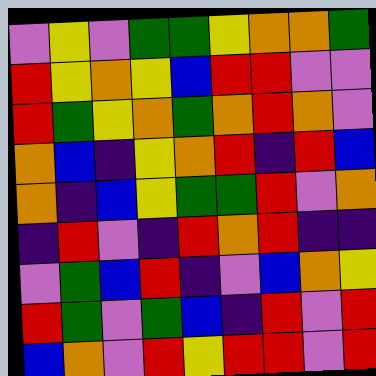[["violet", "yellow", "violet", "green", "green", "yellow", "orange", "orange", "green"], ["red", "yellow", "orange", "yellow", "blue", "red", "red", "violet", "violet"], ["red", "green", "yellow", "orange", "green", "orange", "red", "orange", "violet"], ["orange", "blue", "indigo", "yellow", "orange", "red", "indigo", "red", "blue"], ["orange", "indigo", "blue", "yellow", "green", "green", "red", "violet", "orange"], ["indigo", "red", "violet", "indigo", "red", "orange", "red", "indigo", "indigo"], ["violet", "green", "blue", "red", "indigo", "violet", "blue", "orange", "yellow"], ["red", "green", "violet", "green", "blue", "indigo", "red", "violet", "red"], ["blue", "orange", "violet", "red", "yellow", "red", "red", "violet", "red"]]